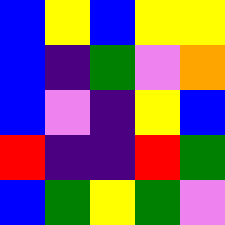[["blue", "yellow", "blue", "yellow", "yellow"], ["blue", "indigo", "green", "violet", "orange"], ["blue", "violet", "indigo", "yellow", "blue"], ["red", "indigo", "indigo", "red", "green"], ["blue", "green", "yellow", "green", "violet"]]